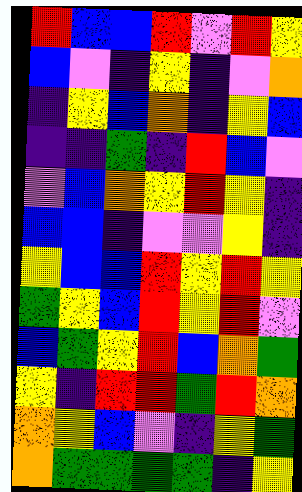[["red", "blue", "blue", "red", "violet", "red", "yellow"], ["blue", "violet", "indigo", "yellow", "indigo", "violet", "orange"], ["indigo", "yellow", "blue", "orange", "indigo", "yellow", "blue"], ["indigo", "indigo", "green", "indigo", "red", "blue", "violet"], ["violet", "blue", "orange", "yellow", "red", "yellow", "indigo"], ["blue", "blue", "indigo", "violet", "violet", "yellow", "indigo"], ["yellow", "blue", "blue", "red", "yellow", "red", "yellow"], ["green", "yellow", "blue", "red", "yellow", "red", "violet"], ["blue", "green", "yellow", "red", "blue", "orange", "green"], ["yellow", "indigo", "red", "red", "green", "red", "orange"], ["orange", "yellow", "blue", "violet", "indigo", "yellow", "green"], ["orange", "green", "green", "green", "green", "indigo", "yellow"]]